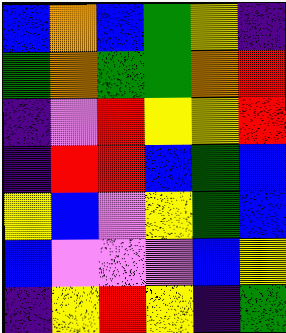[["blue", "orange", "blue", "green", "yellow", "indigo"], ["green", "orange", "green", "green", "orange", "red"], ["indigo", "violet", "red", "yellow", "yellow", "red"], ["indigo", "red", "red", "blue", "green", "blue"], ["yellow", "blue", "violet", "yellow", "green", "blue"], ["blue", "violet", "violet", "violet", "blue", "yellow"], ["indigo", "yellow", "red", "yellow", "indigo", "green"]]